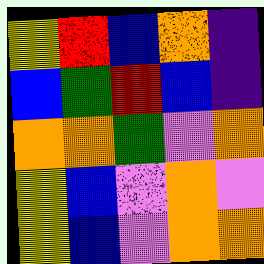[["yellow", "red", "blue", "orange", "indigo"], ["blue", "green", "red", "blue", "indigo"], ["orange", "orange", "green", "violet", "orange"], ["yellow", "blue", "violet", "orange", "violet"], ["yellow", "blue", "violet", "orange", "orange"]]